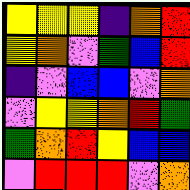[["yellow", "yellow", "yellow", "indigo", "orange", "red"], ["yellow", "orange", "violet", "green", "blue", "red"], ["indigo", "violet", "blue", "blue", "violet", "orange"], ["violet", "yellow", "yellow", "orange", "red", "green"], ["green", "orange", "red", "yellow", "blue", "blue"], ["violet", "red", "red", "red", "violet", "orange"]]